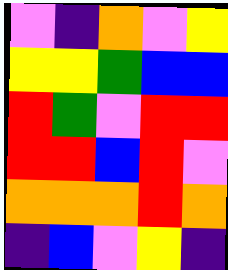[["violet", "indigo", "orange", "violet", "yellow"], ["yellow", "yellow", "green", "blue", "blue"], ["red", "green", "violet", "red", "red"], ["red", "red", "blue", "red", "violet"], ["orange", "orange", "orange", "red", "orange"], ["indigo", "blue", "violet", "yellow", "indigo"]]